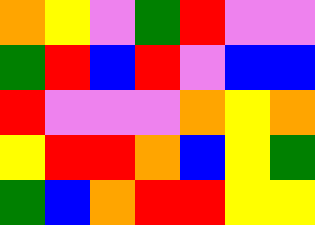[["orange", "yellow", "violet", "green", "red", "violet", "violet"], ["green", "red", "blue", "red", "violet", "blue", "blue"], ["red", "violet", "violet", "violet", "orange", "yellow", "orange"], ["yellow", "red", "red", "orange", "blue", "yellow", "green"], ["green", "blue", "orange", "red", "red", "yellow", "yellow"]]